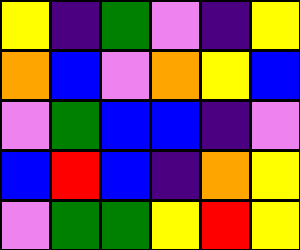[["yellow", "indigo", "green", "violet", "indigo", "yellow"], ["orange", "blue", "violet", "orange", "yellow", "blue"], ["violet", "green", "blue", "blue", "indigo", "violet"], ["blue", "red", "blue", "indigo", "orange", "yellow"], ["violet", "green", "green", "yellow", "red", "yellow"]]